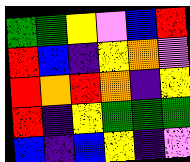[["green", "green", "yellow", "violet", "blue", "red"], ["red", "blue", "indigo", "yellow", "orange", "violet"], ["red", "orange", "red", "orange", "indigo", "yellow"], ["red", "indigo", "yellow", "green", "green", "green"], ["blue", "indigo", "blue", "yellow", "indigo", "violet"]]